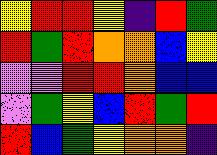[["yellow", "red", "red", "yellow", "indigo", "red", "green"], ["red", "green", "red", "orange", "orange", "blue", "yellow"], ["violet", "violet", "red", "red", "orange", "blue", "blue"], ["violet", "green", "yellow", "blue", "red", "green", "red"], ["red", "blue", "green", "yellow", "orange", "orange", "indigo"]]